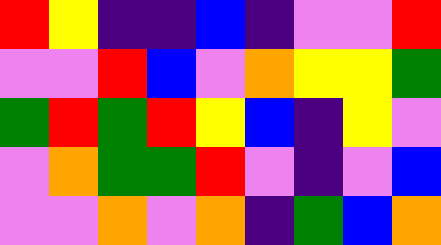[["red", "yellow", "indigo", "indigo", "blue", "indigo", "violet", "violet", "red"], ["violet", "violet", "red", "blue", "violet", "orange", "yellow", "yellow", "green"], ["green", "red", "green", "red", "yellow", "blue", "indigo", "yellow", "violet"], ["violet", "orange", "green", "green", "red", "violet", "indigo", "violet", "blue"], ["violet", "violet", "orange", "violet", "orange", "indigo", "green", "blue", "orange"]]